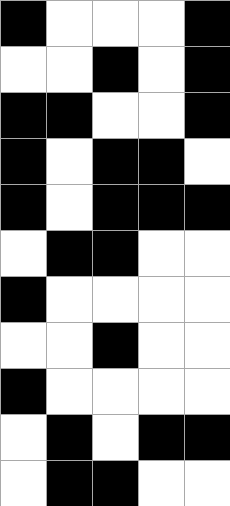[["black", "white", "white", "white", "black"], ["white", "white", "black", "white", "black"], ["black", "black", "white", "white", "black"], ["black", "white", "black", "black", "white"], ["black", "white", "black", "black", "black"], ["white", "black", "black", "white", "white"], ["black", "white", "white", "white", "white"], ["white", "white", "black", "white", "white"], ["black", "white", "white", "white", "white"], ["white", "black", "white", "black", "black"], ["white", "black", "black", "white", "white"]]